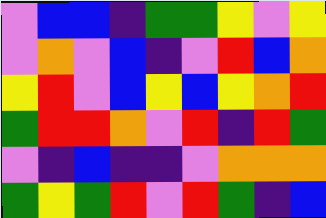[["violet", "blue", "blue", "indigo", "green", "green", "yellow", "violet", "yellow"], ["violet", "orange", "violet", "blue", "indigo", "violet", "red", "blue", "orange"], ["yellow", "red", "violet", "blue", "yellow", "blue", "yellow", "orange", "red"], ["green", "red", "red", "orange", "violet", "red", "indigo", "red", "green"], ["violet", "indigo", "blue", "indigo", "indigo", "violet", "orange", "orange", "orange"], ["green", "yellow", "green", "red", "violet", "red", "green", "indigo", "blue"]]